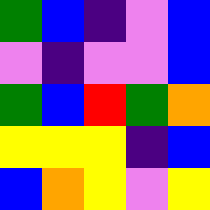[["green", "blue", "indigo", "violet", "blue"], ["violet", "indigo", "violet", "violet", "blue"], ["green", "blue", "red", "green", "orange"], ["yellow", "yellow", "yellow", "indigo", "blue"], ["blue", "orange", "yellow", "violet", "yellow"]]